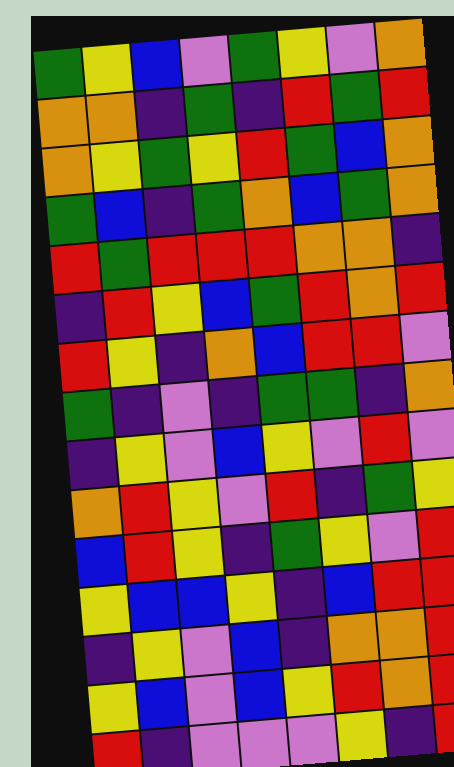[["green", "yellow", "blue", "violet", "green", "yellow", "violet", "orange"], ["orange", "orange", "indigo", "green", "indigo", "red", "green", "red"], ["orange", "yellow", "green", "yellow", "red", "green", "blue", "orange"], ["green", "blue", "indigo", "green", "orange", "blue", "green", "orange"], ["red", "green", "red", "red", "red", "orange", "orange", "indigo"], ["indigo", "red", "yellow", "blue", "green", "red", "orange", "red"], ["red", "yellow", "indigo", "orange", "blue", "red", "red", "violet"], ["green", "indigo", "violet", "indigo", "green", "green", "indigo", "orange"], ["indigo", "yellow", "violet", "blue", "yellow", "violet", "red", "violet"], ["orange", "red", "yellow", "violet", "red", "indigo", "green", "yellow"], ["blue", "red", "yellow", "indigo", "green", "yellow", "violet", "red"], ["yellow", "blue", "blue", "yellow", "indigo", "blue", "red", "red"], ["indigo", "yellow", "violet", "blue", "indigo", "orange", "orange", "red"], ["yellow", "blue", "violet", "blue", "yellow", "red", "orange", "red"], ["red", "indigo", "violet", "violet", "violet", "yellow", "indigo", "red"]]